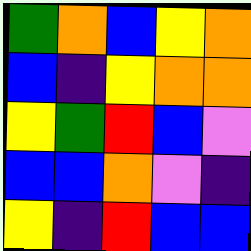[["green", "orange", "blue", "yellow", "orange"], ["blue", "indigo", "yellow", "orange", "orange"], ["yellow", "green", "red", "blue", "violet"], ["blue", "blue", "orange", "violet", "indigo"], ["yellow", "indigo", "red", "blue", "blue"]]